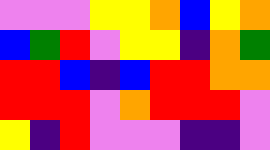[["violet", "violet", "violet", "yellow", "yellow", "orange", "blue", "yellow", "orange"], ["blue", "green", "red", "violet", "yellow", "yellow", "indigo", "orange", "green"], ["red", "red", "blue", "indigo", "blue", "red", "red", "orange", "orange"], ["red", "red", "red", "violet", "orange", "red", "red", "red", "violet"], ["yellow", "indigo", "red", "violet", "violet", "violet", "indigo", "indigo", "violet"]]